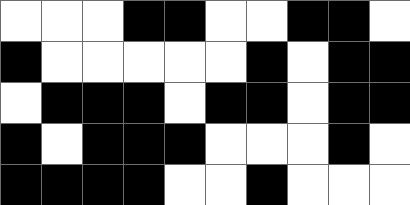[["white", "white", "white", "black", "black", "white", "white", "black", "black", "white"], ["black", "white", "white", "white", "white", "white", "black", "white", "black", "black"], ["white", "black", "black", "black", "white", "black", "black", "white", "black", "black"], ["black", "white", "black", "black", "black", "white", "white", "white", "black", "white"], ["black", "black", "black", "black", "white", "white", "black", "white", "white", "white"]]